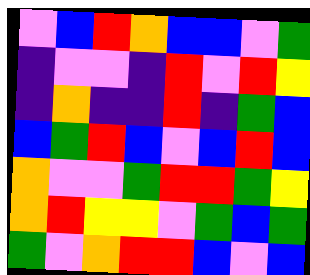[["violet", "blue", "red", "orange", "blue", "blue", "violet", "green"], ["indigo", "violet", "violet", "indigo", "red", "violet", "red", "yellow"], ["indigo", "orange", "indigo", "indigo", "red", "indigo", "green", "blue"], ["blue", "green", "red", "blue", "violet", "blue", "red", "blue"], ["orange", "violet", "violet", "green", "red", "red", "green", "yellow"], ["orange", "red", "yellow", "yellow", "violet", "green", "blue", "green"], ["green", "violet", "orange", "red", "red", "blue", "violet", "blue"]]